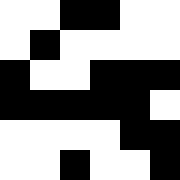[["white", "white", "black", "black", "white", "white"], ["white", "black", "white", "white", "white", "white"], ["black", "white", "white", "black", "black", "black"], ["black", "black", "black", "black", "black", "white"], ["white", "white", "white", "white", "black", "black"], ["white", "white", "black", "white", "white", "black"]]